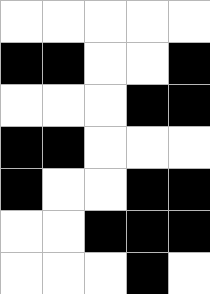[["white", "white", "white", "white", "white"], ["black", "black", "white", "white", "black"], ["white", "white", "white", "black", "black"], ["black", "black", "white", "white", "white"], ["black", "white", "white", "black", "black"], ["white", "white", "black", "black", "black"], ["white", "white", "white", "black", "white"]]